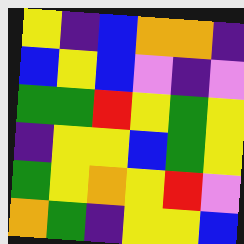[["yellow", "indigo", "blue", "orange", "orange", "indigo"], ["blue", "yellow", "blue", "violet", "indigo", "violet"], ["green", "green", "red", "yellow", "green", "yellow"], ["indigo", "yellow", "yellow", "blue", "green", "yellow"], ["green", "yellow", "orange", "yellow", "red", "violet"], ["orange", "green", "indigo", "yellow", "yellow", "blue"]]